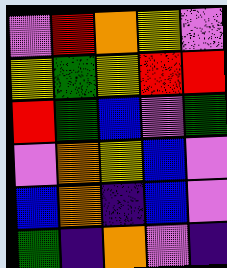[["violet", "red", "orange", "yellow", "violet"], ["yellow", "green", "yellow", "red", "red"], ["red", "green", "blue", "violet", "green"], ["violet", "orange", "yellow", "blue", "violet"], ["blue", "orange", "indigo", "blue", "violet"], ["green", "indigo", "orange", "violet", "indigo"]]